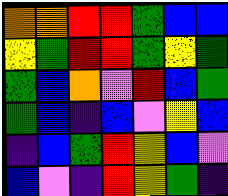[["orange", "orange", "red", "red", "green", "blue", "blue"], ["yellow", "green", "red", "red", "green", "yellow", "green"], ["green", "blue", "orange", "violet", "red", "blue", "green"], ["green", "blue", "indigo", "blue", "violet", "yellow", "blue"], ["indigo", "blue", "green", "red", "yellow", "blue", "violet"], ["blue", "violet", "indigo", "red", "yellow", "green", "indigo"]]